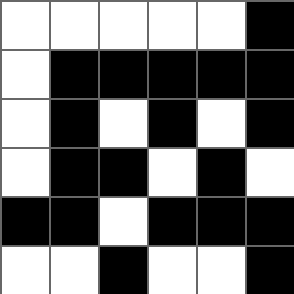[["white", "white", "white", "white", "white", "black"], ["white", "black", "black", "black", "black", "black"], ["white", "black", "white", "black", "white", "black"], ["white", "black", "black", "white", "black", "white"], ["black", "black", "white", "black", "black", "black"], ["white", "white", "black", "white", "white", "black"]]